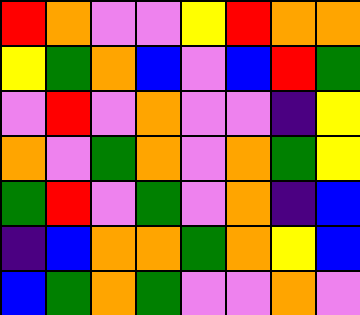[["red", "orange", "violet", "violet", "yellow", "red", "orange", "orange"], ["yellow", "green", "orange", "blue", "violet", "blue", "red", "green"], ["violet", "red", "violet", "orange", "violet", "violet", "indigo", "yellow"], ["orange", "violet", "green", "orange", "violet", "orange", "green", "yellow"], ["green", "red", "violet", "green", "violet", "orange", "indigo", "blue"], ["indigo", "blue", "orange", "orange", "green", "orange", "yellow", "blue"], ["blue", "green", "orange", "green", "violet", "violet", "orange", "violet"]]